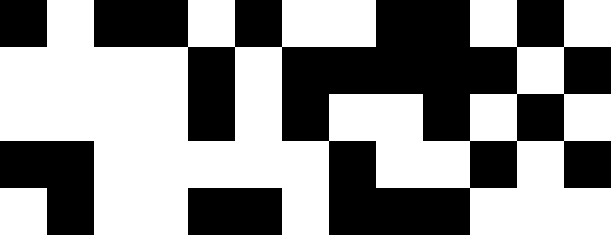[["black", "white", "black", "black", "white", "black", "white", "white", "black", "black", "white", "black", "white"], ["white", "white", "white", "white", "black", "white", "black", "black", "black", "black", "black", "white", "black"], ["white", "white", "white", "white", "black", "white", "black", "white", "white", "black", "white", "black", "white"], ["black", "black", "white", "white", "white", "white", "white", "black", "white", "white", "black", "white", "black"], ["white", "black", "white", "white", "black", "black", "white", "black", "black", "black", "white", "white", "white"]]